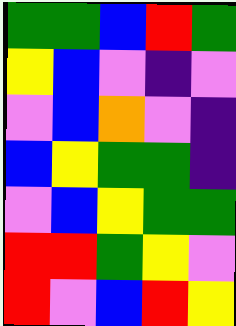[["green", "green", "blue", "red", "green"], ["yellow", "blue", "violet", "indigo", "violet"], ["violet", "blue", "orange", "violet", "indigo"], ["blue", "yellow", "green", "green", "indigo"], ["violet", "blue", "yellow", "green", "green"], ["red", "red", "green", "yellow", "violet"], ["red", "violet", "blue", "red", "yellow"]]